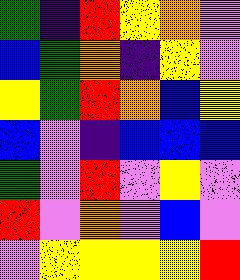[["green", "indigo", "red", "yellow", "orange", "violet"], ["blue", "green", "orange", "indigo", "yellow", "violet"], ["yellow", "green", "red", "orange", "blue", "yellow"], ["blue", "violet", "indigo", "blue", "blue", "blue"], ["green", "violet", "red", "violet", "yellow", "violet"], ["red", "violet", "orange", "violet", "blue", "violet"], ["violet", "yellow", "yellow", "yellow", "yellow", "red"]]